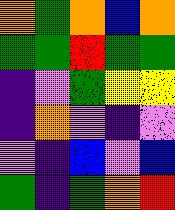[["orange", "green", "orange", "blue", "orange"], ["green", "green", "red", "green", "green"], ["indigo", "violet", "green", "yellow", "yellow"], ["indigo", "orange", "violet", "indigo", "violet"], ["violet", "indigo", "blue", "violet", "blue"], ["green", "indigo", "green", "orange", "red"]]